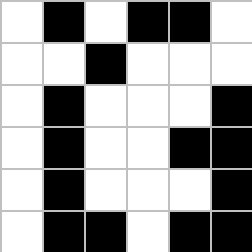[["white", "black", "white", "black", "black", "white"], ["white", "white", "black", "white", "white", "white"], ["white", "black", "white", "white", "white", "black"], ["white", "black", "white", "white", "black", "black"], ["white", "black", "white", "white", "white", "black"], ["white", "black", "black", "white", "black", "black"]]